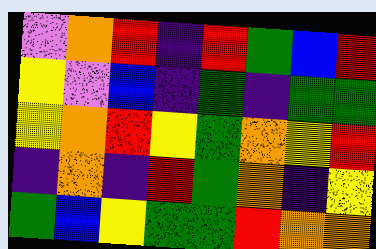[["violet", "orange", "red", "indigo", "red", "green", "blue", "red"], ["yellow", "violet", "blue", "indigo", "green", "indigo", "green", "green"], ["yellow", "orange", "red", "yellow", "green", "orange", "yellow", "red"], ["indigo", "orange", "indigo", "red", "green", "orange", "indigo", "yellow"], ["green", "blue", "yellow", "green", "green", "red", "orange", "orange"]]